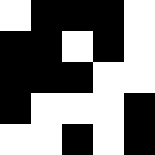[["white", "black", "black", "black", "white"], ["black", "black", "white", "black", "white"], ["black", "black", "black", "white", "white"], ["black", "white", "white", "white", "black"], ["white", "white", "black", "white", "black"]]